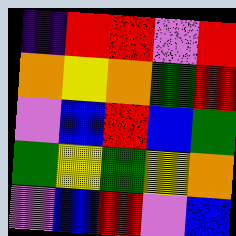[["indigo", "red", "red", "violet", "red"], ["orange", "yellow", "orange", "green", "red"], ["violet", "blue", "red", "blue", "green"], ["green", "yellow", "green", "yellow", "orange"], ["violet", "blue", "red", "violet", "blue"]]